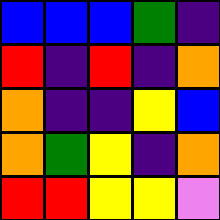[["blue", "blue", "blue", "green", "indigo"], ["red", "indigo", "red", "indigo", "orange"], ["orange", "indigo", "indigo", "yellow", "blue"], ["orange", "green", "yellow", "indigo", "orange"], ["red", "red", "yellow", "yellow", "violet"]]